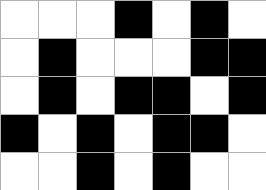[["white", "white", "white", "black", "white", "black", "white"], ["white", "black", "white", "white", "white", "black", "black"], ["white", "black", "white", "black", "black", "white", "black"], ["black", "white", "black", "white", "black", "black", "white"], ["white", "white", "black", "white", "black", "white", "white"]]